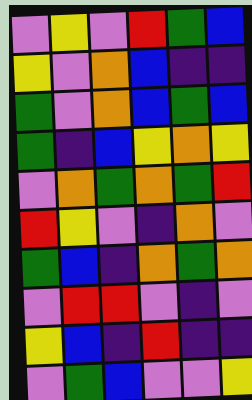[["violet", "yellow", "violet", "red", "green", "blue"], ["yellow", "violet", "orange", "blue", "indigo", "indigo"], ["green", "violet", "orange", "blue", "green", "blue"], ["green", "indigo", "blue", "yellow", "orange", "yellow"], ["violet", "orange", "green", "orange", "green", "red"], ["red", "yellow", "violet", "indigo", "orange", "violet"], ["green", "blue", "indigo", "orange", "green", "orange"], ["violet", "red", "red", "violet", "indigo", "violet"], ["yellow", "blue", "indigo", "red", "indigo", "indigo"], ["violet", "green", "blue", "violet", "violet", "yellow"]]